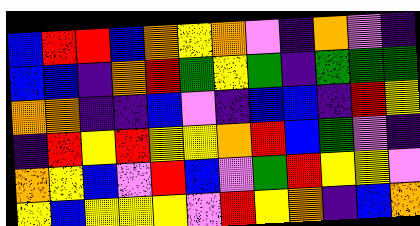[["blue", "red", "red", "blue", "orange", "yellow", "orange", "violet", "indigo", "orange", "violet", "indigo"], ["blue", "blue", "indigo", "orange", "red", "green", "yellow", "green", "indigo", "green", "green", "green"], ["orange", "orange", "indigo", "indigo", "blue", "violet", "indigo", "blue", "blue", "indigo", "red", "yellow"], ["indigo", "red", "yellow", "red", "yellow", "yellow", "orange", "red", "blue", "green", "violet", "indigo"], ["orange", "yellow", "blue", "violet", "red", "blue", "violet", "green", "red", "yellow", "yellow", "violet"], ["yellow", "blue", "yellow", "yellow", "yellow", "violet", "red", "yellow", "orange", "indigo", "blue", "orange"]]